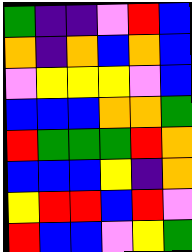[["green", "indigo", "indigo", "violet", "red", "blue"], ["orange", "indigo", "orange", "blue", "orange", "blue"], ["violet", "yellow", "yellow", "yellow", "violet", "blue"], ["blue", "blue", "blue", "orange", "orange", "green"], ["red", "green", "green", "green", "red", "orange"], ["blue", "blue", "blue", "yellow", "indigo", "orange"], ["yellow", "red", "red", "blue", "red", "violet"], ["red", "blue", "blue", "violet", "yellow", "green"]]